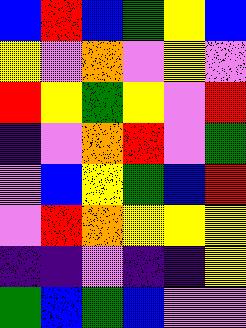[["blue", "red", "blue", "green", "yellow", "blue"], ["yellow", "violet", "orange", "violet", "yellow", "violet"], ["red", "yellow", "green", "yellow", "violet", "red"], ["indigo", "violet", "orange", "red", "violet", "green"], ["violet", "blue", "yellow", "green", "blue", "red"], ["violet", "red", "orange", "yellow", "yellow", "yellow"], ["indigo", "indigo", "violet", "indigo", "indigo", "yellow"], ["green", "blue", "green", "blue", "violet", "violet"]]